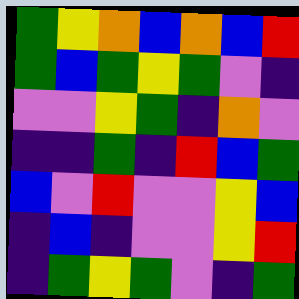[["green", "yellow", "orange", "blue", "orange", "blue", "red"], ["green", "blue", "green", "yellow", "green", "violet", "indigo"], ["violet", "violet", "yellow", "green", "indigo", "orange", "violet"], ["indigo", "indigo", "green", "indigo", "red", "blue", "green"], ["blue", "violet", "red", "violet", "violet", "yellow", "blue"], ["indigo", "blue", "indigo", "violet", "violet", "yellow", "red"], ["indigo", "green", "yellow", "green", "violet", "indigo", "green"]]